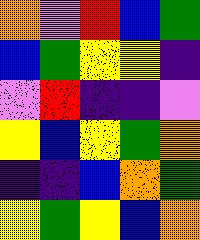[["orange", "violet", "red", "blue", "green"], ["blue", "green", "yellow", "yellow", "indigo"], ["violet", "red", "indigo", "indigo", "violet"], ["yellow", "blue", "yellow", "green", "orange"], ["indigo", "indigo", "blue", "orange", "green"], ["yellow", "green", "yellow", "blue", "orange"]]